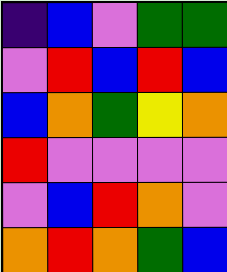[["indigo", "blue", "violet", "green", "green"], ["violet", "red", "blue", "red", "blue"], ["blue", "orange", "green", "yellow", "orange"], ["red", "violet", "violet", "violet", "violet"], ["violet", "blue", "red", "orange", "violet"], ["orange", "red", "orange", "green", "blue"]]